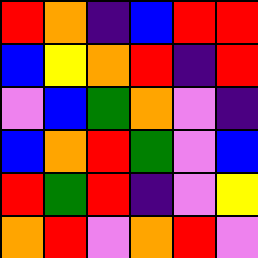[["red", "orange", "indigo", "blue", "red", "red"], ["blue", "yellow", "orange", "red", "indigo", "red"], ["violet", "blue", "green", "orange", "violet", "indigo"], ["blue", "orange", "red", "green", "violet", "blue"], ["red", "green", "red", "indigo", "violet", "yellow"], ["orange", "red", "violet", "orange", "red", "violet"]]